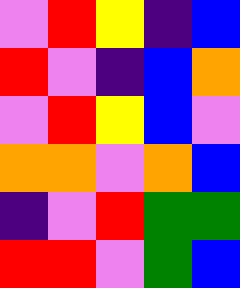[["violet", "red", "yellow", "indigo", "blue"], ["red", "violet", "indigo", "blue", "orange"], ["violet", "red", "yellow", "blue", "violet"], ["orange", "orange", "violet", "orange", "blue"], ["indigo", "violet", "red", "green", "green"], ["red", "red", "violet", "green", "blue"]]